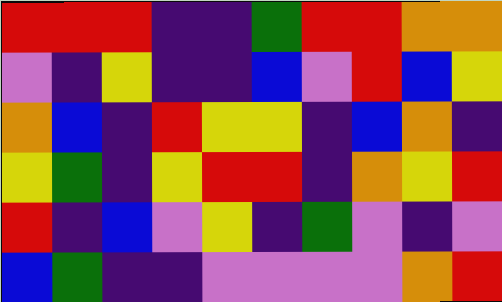[["red", "red", "red", "indigo", "indigo", "green", "red", "red", "orange", "orange"], ["violet", "indigo", "yellow", "indigo", "indigo", "blue", "violet", "red", "blue", "yellow"], ["orange", "blue", "indigo", "red", "yellow", "yellow", "indigo", "blue", "orange", "indigo"], ["yellow", "green", "indigo", "yellow", "red", "red", "indigo", "orange", "yellow", "red"], ["red", "indigo", "blue", "violet", "yellow", "indigo", "green", "violet", "indigo", "violet"], ["blue", "green", "indigo", "indigo", "violet", "violet", "violet", "violet", "orange", "red"]]